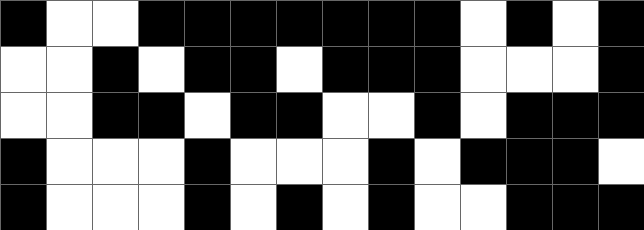[["black", "white", "white", "black", "black", "black", "black", "black", "black", "black", "white", "black", "white", "black"], ["white", "white", "black", "white", "black", "black", "white", "black", "black", "black", "white", "white", "white", "black"], ["white", "white", "black", "black", "white", "black", "black", "white", "white", "black", "white", "black", "black", "black"], ["black", "white", "white", "white", "black", "white", "white", "white", "black", "white", "black", "black", "black", "white"], ["black", "white", "white", "white", "black", "white", "black", "white", "black", "white", "white", "black", "black", "black"]]